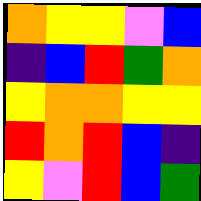[["orange", "yellow", "yellow", "violet", "blue"], ["indigo", "blue", "red", "green", "orange"], ["yellow", "orange", "orange", "yellow", "yellow"], ["red", "orange", "red", "blue", "indigo"], ["yellow", "violet", "red", "blue", "green"]]